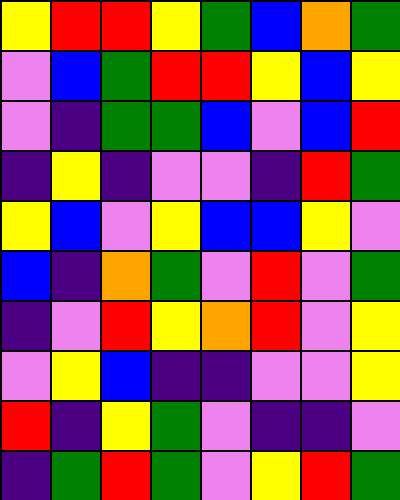[["yellow", "red", "red", "yellow", "green", "blue", "orange", "green"], ["violet", "blue", "green", "red", "red", "yellow", "blue", "yellow"], ["violet", "indigo", "green", "green", "blue", "violet", "blue", "red"], ["indigo", "yellow", "indigo", "violet", "violet", "indigo", "red", "green"], ["yellow", "blue", "violet", "yellow", "blue", "blue", "yellow", "violet"], ["blue", "indigo", "orange", "green", "violet", "red", "violet", "green"], ["indigo", "violet", "red", "yellow", "orange", "red", "violet", "yellow"], ["violet", "yellow", "blue", "indigo", "indigo", "violet", "violet", "yellow"], ["red", "indigo", "yellow", "green", "violet", "indigo", "indigo", "violet"], ["indigo", "green", "red", "green", "violet", "yellow", "red", "green"]]